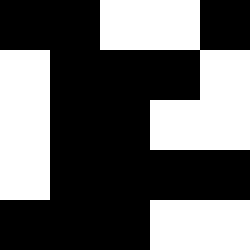[["black", "black", "white", "white", "black"], ["white", "black", "black", "black", "white"], ["white", "black", "black", "white", "white"], ["white", "black", "black", "black", "black"], ["black", "black", "black", "white", "white"]]